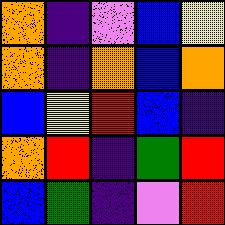[["orange", "indigo", "violet", "blue", "yellow"], ["orange", "indigo", "orange", "blue", "orange"], ["blue", "yellow", "red", "blue", "indigo"], ["orange", "red", "indigo", "green", "red"], ["blue", "green", "indigo", "violet", "red"]]